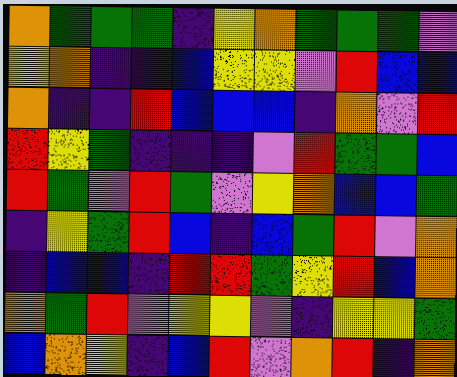[["orange", "green", "green", "green", "indigo", "yellow", "orange", "green", "green", "green", "violet"], ["yellow", "orange", "indigo", "indigo", "blue", "yellow", "yellow", "violet", "red", "blue", "blue"], ["orange", "indigo", "indigo", "red", "blue", "blue", "blue", "indigo", "orange", "violet", "red"], ["red", "yellow", "green", "indigo", "indigo", "indigo", "violet", "red", "green", "green", "blue"], ["red", "green", "violet", "red", "green", "violet", "yellow", "orange", "blue", "blue", "green"], ["indigo", "yellow", "green", "red", "blue", "indigo", "blue", "green", "red", "violet", "orange"], ["indigo", "blue", "blue", "indigo", "red", "red", "green", "yellow", "red", "blue", "orange"], ["orange", "green", "red", "violet", "yellow", "yellow", "violet", "indigo", "yellow", "yellow", "green"], ["blue", "orange", "yellow", "indigo", "blue", "red", "violet", "orange", "red", "indigo", "orange"]]